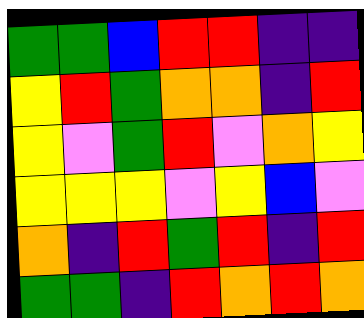[["green", "green", "blue", "red", "red", "indigo", "indigo"], ["yellow", "red", "green", "orange", "orange", "indigo", "red"], ["yellow", "violet", "green", "red", "violet", "orange", "yellow"], ["yellow", "yellow", "yellow", "violet", "yellow", "blue", "violet"], ["orange", "indigo", "red", "green", "red", "indigo", "red"], ["green", "green", "indigo", "red", "orange", "red", "orange"]]